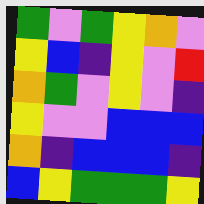[["green", "violet", "green", "yellow", "orange", "violet"], ["yellow", "blue", "indigo", "yellow", "violet", "red"], ["orange", "green", "violet", "yellow", "violet", "indigo"], ["yellow", "violet", "violet", "blue", "blue", "blue"], ["orange", "indigo", "blue", "blue", "blue", "indigo"], ["blue", "yellow", "green", "green", "green", "yellow"]]